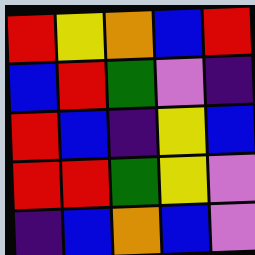[["red", "yellow", "orange", "blue", "red"], ["blue", "red", "green", "violet", "indigo"], ["red", "blue", "indigo", "yellow", "blue"], ["red", "red", "green", "yellow", "violet"], ["indigo", "blue", "orange", "blue", "violet"]]